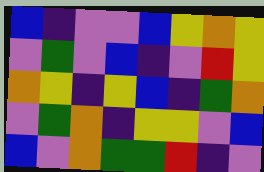[["blue", "indigo", "violet", "violet", "blue", "yellow", "orange", "yellow"], ["violet", "green", "violet", "blue", "indigo", "violet", "red", "yellow"], ["orange", "yellow", "indigo", "yellow", "blue", "indigo", "green", "orange"], ["violet", "green", "orange", "indigo", "yellow", "yellow", "violet", "blue"], ["blue", "violet", "orange", "green", "green", "red", "indigo", "violet"]]